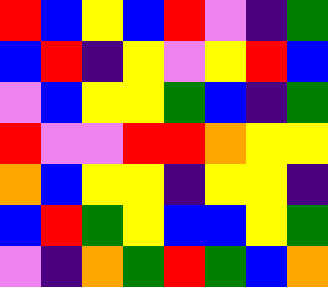[["red", "blue", "yellow", "blue", "red", "violet", "indigo", "green"], ["blue", "red", "indigo", "yellow", "violet", "yellow", "red", "blue"], ["violet", "blue", "yellow", "yellow", "green", "blue", "indigo", "green"], ["red", "violet", "violet", "red", "red", "orange", "yellow", "yellow"], ["orange", "blue", "yellow", "yellow", "indigo", "yellow", "yellow", "indigo"], ["blue", "red", "green", "yellow", "blue", "blue", "yellow", "green"], ["violet", "indigo", "orange", "green", "red", "green", "blue", "orange"]]